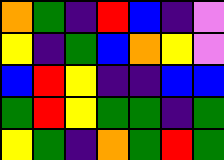[["orange", "green", "indigo", "red", "blue", "indigo", "violet"], ["yellow", "indigo", "green", "blue", "orange", "yellow", "violet"], ["blue", "red", "yellow", "indigo", "indigo", "blue", "blue"], ["green", "red", "yellow", "green", "green", "indigo", "green"], ["yellow", "green", "indigo", "orange", "green", "red", "green"]]